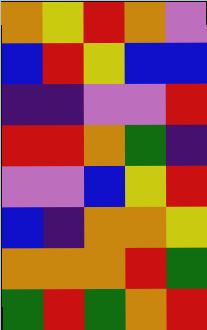[["orange", "yellow", "red", "orange", "violet"], ["blue", "red", "yellow", "blue", "blue"], ["indigo", "indigo", "violet", "violet", "red"], ["red", "red", "orange", "green", "indigo"], ["violet", "violet", "blue", "yellow", "red"], ["blue", "indigo", "orange", "orange", "yellow"], ["orange", "orange", "orange", "red", "green"], ["green", "red", "green", "orange", "red"]]